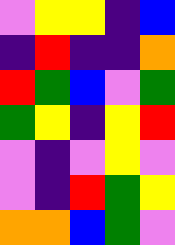[["violet", "yellow", "yellow", "indigo", "blue"], ["indigo", "red", "indigo", "indigo", "orange"], ["red", "green", "blue", "violet", "green"], ["green", "yellow", "indigo", "yellow", "red"], ["violet", "indigo", "violet", "yellow", "violet"], ["violet", "indigo", "red", "green", "yellow"], ["orange", "orange", "blue", "green", "violet"]]